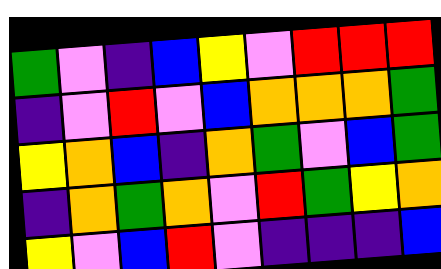[["green", "violet", "indigo", "blue", "yellow", "violet", "red", "red", "red"], ["indigo", "violet", "red", "violet", "blue", "orange", "orange", "orange", "green"], ["yellow", "orange", "blue", "indigo", "orange", "green", "violet", "blue", "green"], ["indigo", "orange", "green", "orange", "violet", "red", "green", "yellow", "orange"], ["yellow", "violet", "blue", "red", "violet", "indigo", "indigo", "indigo", "blue"]]